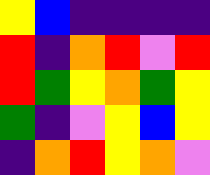[["yellow", "blue", "indigo", "indigo", "indigo", "indigo"], ["red", "indigo", "orange", "red", "violet", "red"], ["red", "green", "yellow", "orange", "green", "yellow"], ["green", "indigo", "violet", "yellow", "blue", "yellow"], ["indigo", "orange", "red", "yellow", "orange", "violet"]]